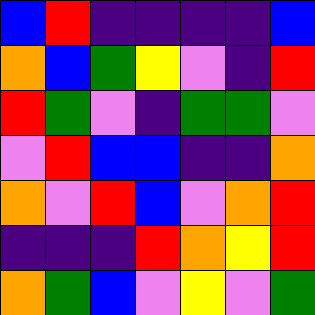[["blue", "red", "indigo", "indigo", "indigo", "indigo", "blue"], ["orange", "blue", "green", "yellow", "violet", "indigo", "red"], ["red", "green", "violet", "indigo", "green", "green", "violet"], ["violet", "red", "blue", "blue", "indigo", "indigo", "orange"], ["orange", "violet", "red", "blue", "violet", "orange", "red"], ["indigo", "indigo", "indigo", "red", "orange", "yellow", "red"], ["orange", "green", "blue", "violet", "yellow", "violet", "green"]]